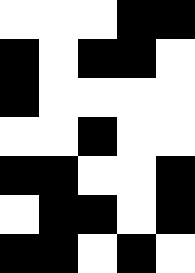[["white", "white", "white", "black", "black"], ["black", "white", "black", "black", "white"], ["black", "white", "white", "white", "white"], ["white", "white", "black", "white", "white"], ["black", "black", "white", "white", "black"], ["white", "black", "black", "white", "black"], ["black", "black", "white", "black", "white"]]